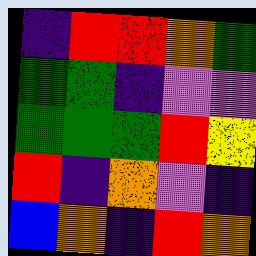[["indigo", "red", "red", "orange", "green"], ["green", "green", "indigo", "violet", "violet"], ["green", "green", "green", "red", "yellow"], ["red", "indigo", "orange", "violet", "indigo"], ["blue", "orange", "indigo", "red", "orange"]]